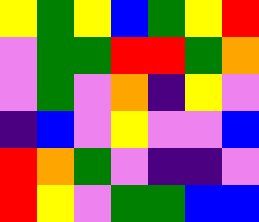[["yellow", "green", "yellow", "blue", "green", "yellow", "red"], ["violet", "green", "green", "red", "red", "green", "orange"], ["violet", "green", "violet", "orange", "indigo", "yellow", "violet"], ["indigo", "blue", "violet", "yellow", "violet", "violet", "blue"], ["red", "orange", "green", "violet", "indigo", "indigo", "violet"], ["red", "yellow", "violet", "green", "green", "blue", "blue"]]